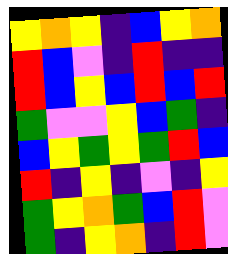[["yellow", "orange", "yellow", "indigo", "blue", "yellow", "orange"], ["red", "blue", "violet", "indigo", "red", "indigo", "indigo"], ["red", "blue", "yellow", "blue", "red", "blue", "red"], ["green", "violet", "violet", "yellow", "blue", "green", "indigo"], ["blue", "yellow", "green", "yellow", "green", "red", "blue"], ["red", "indigo", "yellow", "indigo", "violet", "indigo", "yellow"], ["green", "yellow", "orange", "green", "blue", "red", "violet"], ["green", "indigo", "yellow", "orange", "indigo", "red", "violet"]]